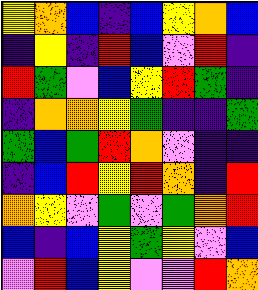[["yellow", "orange", "blue", "indigo", "blue", "yellow", "orange", "blue"], ["indigo", "yellow", "indigo", "red", "blue", "violet", "red", "indigo"], ["red", "green", "violet", "blue", "yellow", "red", "green", "indigo"], ["indigo", "orange", "orange", "yellow", "green", "indigo", "indigo", "green"], ["green", "blue", "green", "red", "orange", "violet", "indigo", "indigo"], ["indigo", "blue", "red", "yellow", "red", "orange", "indigo", "red"], ["orange", "yellow", "violet", "green", "violet", "green", "orange", "red"], ["blue", "indigo", "blue", "yellow", "green", "yellow", "violet", "blue"], ["violet", "red", "blue", "yellow", "violet", "violet", "red", "orange"]]